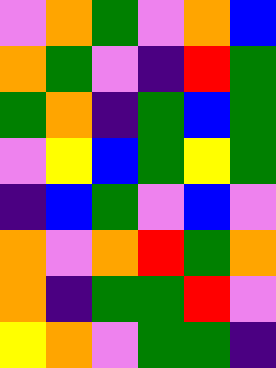[["violet", "orange", "green", "violet", "orange", "blue"], ["orange", "green", "violet", "indigo", "red", "green"], ["green", "orange", "indigo", "green", "blue", "green"], ["violet", "yellow", "blue", "green", "yellow", "green"], ["indigo", "blue", "green", "violet", "blue", "violet"], ["orange", "violet", "orange", "red", "green", "orange"], ["orange", "indigo", "green", "green", "red", "violet"], ["yellow", "orange", "violet", "green", "green", "indigo"]]